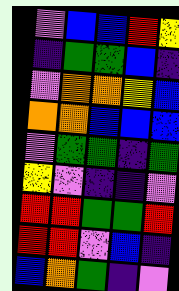[["violet", "blue", "blue", "red", "yellow"], ["indigo", "green", "green", "blue", "indigo"], ["violet", "orange", "orange", "yellow", "blue"], ["orange", "orange", "blue", "blue", "blue"], ["violet", "green", "green", "indigo", "green"], ["yellow", "violet", "indigo", "indigo", "violet"], ["red", "red", "green", "green", "red"], ["red", "red", "violet", "blue", "indigo"], ["blue", "orange", "green", "indigo", "violet"]]